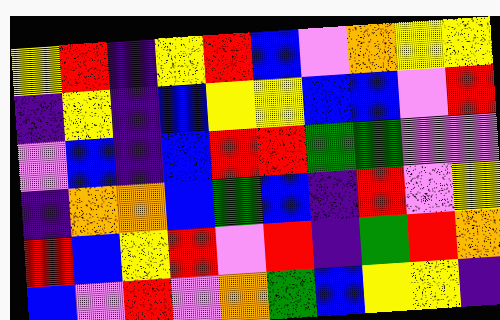[["yellow", "red", "indigo", "yellow", "red", "blue", "violet", "orange", "yellow", "yellow"], ["indigo", "yellow", "indigo", "blue", "yellow", "yellow", "blue", "blue", "violet", "red"], ["violet", "blue", "indigo", "blue", "red", "red", "green", "green", "violet", "violet"], ["indigo", "orange", "orange", "blue", "green", "blue", "indigo", "red", "violet", "yellow"], ["red", "blue", "yellow", "red", "violet", "red", "indigo", "green", "red", "orange"], ["blue", "violet", "red", "violet", "orange", "green", "blue", "yellow", "yellow", "indigo"]]